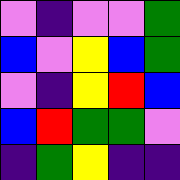[["violet", "indigo", "violet", "violet", "green"], ["blue", "violet", "yellow", "blue", "green"], ["violet", "indigo", "yellow", "red", "blue"], ["blue", "red", "green", "green", "violet"], ["indigo", "green", "yellow", "indigo", "indigo"]]